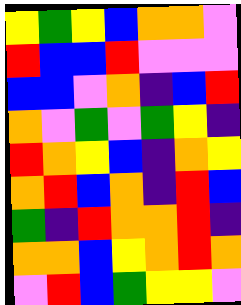[["yellow", "green", "yellow", "blue", "orange", "orange", "violet"], ["red", "blue", "blue", "red", "violet", "violet", "violet"], ["blue", "blue", "violet", "orange", "indigo", "blue", "red"], ["orange", "violet", "green", "violet", "green", "yellow", "indigo"], ["red", "orange", "yellow", "blue", "indigo", "orange", "yellow"], ["orange", "red", "blue", "orange", "indigo", "red", "blue"], ["green", "indigo", "red", "orange", "orange", "red", "indigo"], ["orange", "orange", "blue", "yellow", "orange", "red", "orange"], ["violet", "red", "blue", "green", "yellow", "yellow", "violet"]]